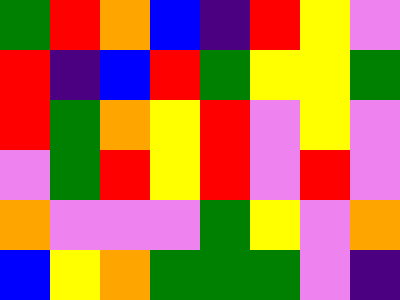[["green", "red", "orange", "blue", "indigo", "red", "yellow", "violet"], ["red", "indigo", "blue", "red", "green", "yellow", "yellow", "green"], ["red", "green", "orange", "yellow", "red", "violet", "yellow", "violet"], ["violet", "green", "red", "yellow", "red", "violet", "red", "violet"], ["orange", "violet", "violet", "violet", "green", "yellow", "violet", "orange"], ["blue", "yellow", "orange", "green", "green", "green", "violet", "indigo"]]